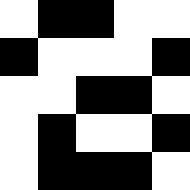[["white", "black", "black", "white", "white"], ["black", "white", "white", "white", "black"], ["white", "white", "black", "black", "white"], ["white", "black", "white", "white", "black"], ["white", "black", "black", "black", "white"]]